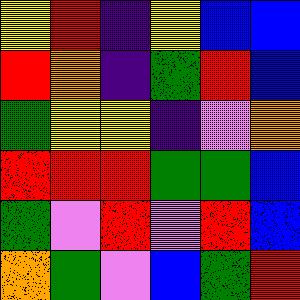[["yellow", "red", "indigo", "yellow", "blue", "blue"], ["red", "orange", "indigo", "green", "red", "blue"], ["green", "yellow", "yellow", "indigo", "violet", "orange"], ["red", "red", "red", "green", "green", "blue"], ["green", "violet", "red", "violet", "red", "blue"], ["orange", "green", "violet", "blue", "green", "red"]]